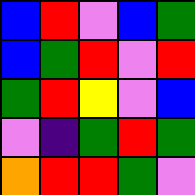[["blue", "red", "violet", "blue", "green"], ["blue", "green", "red", "violet", "red"], ["green", "red", "yellow", "violet", "blue"], ["violet", "indigo", "green", "red", "green"], ["orange", "red", "red", "green", "violet"]]